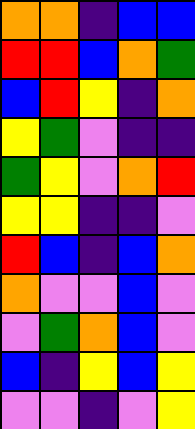[["orange", "orange", "indigo", "blue", "blue"], ["red", "red", "blue", "orange", "green"], ["blue", "red", "yellow", "indigo", "orange"], ["yellow", "green", "violet", "indigo", "indigo"], ["green", "yellow", "violet", "orange", "red"], ["yellow", "yellow", "indigo", "indigo", "violet"], ["red", "blue", "indigo", "blue", "orange"], ["orange", "violet", "violet", "blue", "violet"], ["violet", "green", "orange", "blue", "violet"], ["blue", "indigo", "yellow", "blue", "yellow"], ["violet", "violet", "indigo", "violet", "yellow"]]